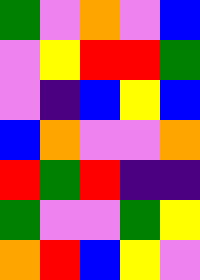[["green", "violet", "orange", "violet", "blue"], ["violet", "yellow", "red", "red", "green"], ["violet", "indigo", "blue", "yellow", "blue"], ["blue", "orange", "violet", "violet", "orange"], ["red", "green", "red", "indigo", "indigo"], ["green", "violet", "violet", "green", "yellow"], ["orange", "red", "blue", "yellow", "violet"]]